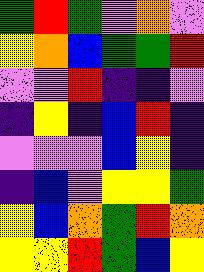[["green", "red", "green", "violet", "orange", "violet"], ["yellow", "orange", "blue", "green", "green", "red"], ["violet", "violet", "red", "indigo", "indigo", "violet"], ["indigo", "yellow", "indigo", "blue", "red", "indigo"], ["violet", "violet", "violet", "blue", "yellow", "indigo"], ["indigo", "blue", "violet", "yellow", "yellow", "green"], ["yellow", "blue", "orange", "green", "red", "orange"], ["yellow", "yellow", "red", "green", "blue", "yellow"]]